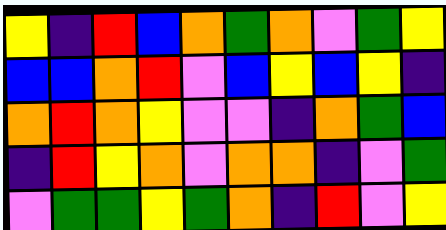[["yellow", "indigo", "red", "blue", "orange", "green", "orange", "violet", "green", "yellow"], ["blue", "blue", "orange", "red", "violet", "blue", "yellow", "blue", "yellow", "indigo"], ["orange", "red", "orange", "yellow", "violet", "violet", "indigo", "orange", "green", "blue"], ["indigo", "red", "yellow", "orange", "violet", "orange", "orange", "indigo", "violet", "green"], ["violet", "green", "green", "yellow", "green", "orange", "indigo", "red", "violet", "yellow"]]